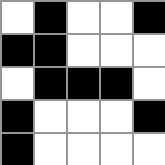[["white", "black", "white", "white", "black"], ["black", "black", "white", "white", "white"], ["white", "black", "black", "black", "white"], ["black", "white", "white", "white", "black"], ["black", "white", "white", "white", "white"]]